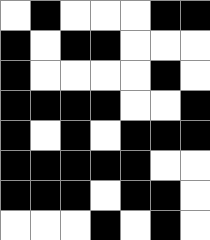[["white", "black", "white", "white", "white", "black", "black"], ["black", "white", "black", "black", "white", "white", "white"], ["black", "white", "white", "white", "white", "black", "white"], ["black", "black", "black", "black", "white", "white", "black"], ["black", "white", "black", "white", "black", "black", "black"], ["black", "black", "black", "black", "black", "white", "white"], ["black", "black", "black", "white", "black", "black", "white"], ["white", "white", "white", "black", "white", "black", "white"]]